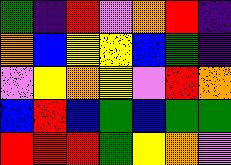[["green", "indigo", "red", "violet", "orange", "red", "indigo"], ["orange", "blue", "yellow", "yellow", "blue", "green", "indigo"], ["violet", "yellow", "orange", "yellow", "violet", "red", "orange"], ["blue", "red", "blue", "green", "blue", "green", "green"], ["red", "red", "red", "green", "yellow", "orange", "violet"]]